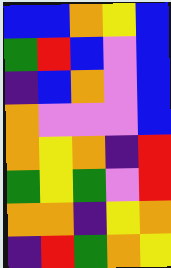[["blue", "blue", "orange", "yellow", "blue"], ["green", "red", "blue", "violet", "blue"], ["indigo", "blue", "orange", "violet", "blue"], ["orange", "violet", "violet", "violet", "blue"], ["orange", "yellow", "orange", "indigo", "red"], ["green", "yellow", "green", "violet", "red"], ["orange", "orange", "indigo", "yellow", "orange"], ["indigo", "red", "green", "orange", "yellow"]]